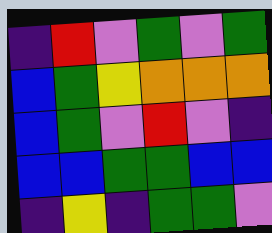[["indigo", "red", "violet", "green", "violet", "green"], ["blue", "green", "yellow", "orange", "orange", "orange"], ["blue", "green", "violet", "red", "violet", "indigo"], ["blue", "blue", "green", "green", "blue", "blue"], ["indigo", "yellow", "indigo", "green", "green", "violet"]]